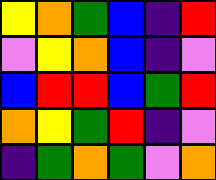[["yellow", "orange", "green", "blue", "indigo", "red"], ["violet", "yellow", "orange", "blue", "indigo", "violet"], ["blue", "red", "red", "blue", "green", "red"], ["orange", "yellow", "green", "red", "indigo", "violet"], ["indigo", "green", "orange", "green", "violet", "orange"]]